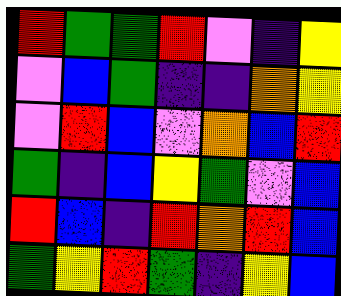[["red", "green", "green", "red", "violet", "indigo", "yellow"], ["violet", "blue", "green", "indigo", "indigo", "orange", "yellow"], ["violet", "red", "blue", "violet", "orange", "blue", "red"], ["green", "indigo", "blue", "yellow", "green", "violet", "blue"], ["red", "blue", "indigo", "red", "orange", "red", "blue"], ["green", "yellow", "red", "green", "indigo", "yellow", "blue"]]